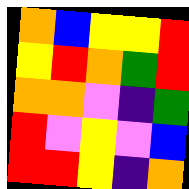[["orange", "blue", "yellow", "yellow", "red"], ["yellow", "red", "orange", "green", "red"], ["orange", "orange", "violet", "indigo", "green"], ["red", "violet", "yellow", "violet", "blue"], ["red", "red", "yellow", "indigo", "orange"]]